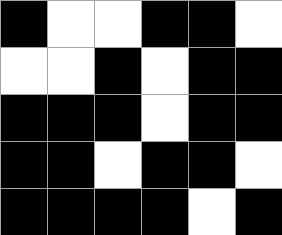[["black", "white", "white", "black", "black", "white"], ["white", "white", "black", "white", "black", "black"], ["black", "black", "black", "white", "black", "black"], ["black", "black", "white", "black", "black", "white"], ["black", "black", "black", "black", "white", "black"]]